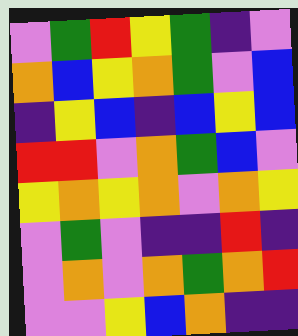[["violet", "green", "red", "yellow", "green", "indigo", "violet"], ["orange", "blue", "yellow", "orange", "green", "violet", "blue"], ["indigo", "yellow", "blue", "indigo", "blue", "yellow", "blue"], ["red", "red", "violet", "orange", "green", "blue", "violet"], ["yellow", "orange", "yellow", "orange", "violet", "orange", "yellow"], ["violet", "green", "violet", "indigo", "indigo", "red", "indigo"], ["violet", "orange", "violet", "orange", "green", "orange", "red"], ["violet", "violet", "yellow", "blue", "orange", "indigo", "indigo"]]